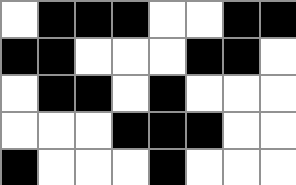[["white", "black", "black", "black", "white", "white", "black", "black"], ["black", "black", "white", "white", "white", "black", "black", "white"], ["white", "black", "black", "white", "black", "white", "white", "white"], ["white", "white", "white", "black", "black", "black", "white", "white"], ["black", "white", "white", "white", "black", "white", "white", "white"]]